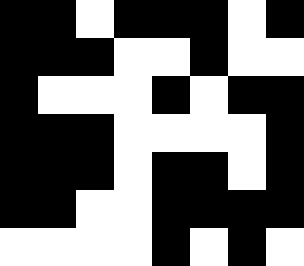[["black", "black", "white", "black", "black", "black", "white", "black"], ["black", "black", "black", "white", "white", "black", "white", "white"], ["black", "white", "white", "white", "black", "white", "black", "black"], ["black", "black", "black", "white", "white", "white", "white", "black"], ["black", "black", "black", "white", "black", "black", "white", "black"], ["black", "black", "white", "white", "black", "black", "black", "black"], ["white", "white", "white", "white", "black", "white", "black", "white"]]